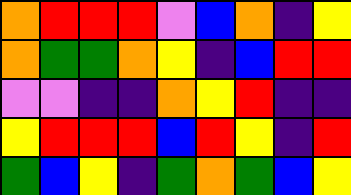[["orange", "red", "red", "red", "violet", "blue", "orange", "indigo", "yellow"], ["orange", "green", "green", "orange", "yellow", "indigo", "blue", "red", "red"], ["violet", "violet", "indigo", "indigo", "orange", "yellow", "red", "indigo", "indigo"], ["yellow", "red", "red", "red", "blue", "red", "yellow", "indigo", "red"], ["green", "blue", "yellow", "indigo", "green", "orange", "green", "blue", "yellow"]]